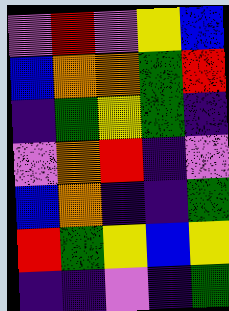[["violet", "red", "violet", "yellow", "blue"], ["blue", "orange", "orange", "green", "red"], ["indigo", "green", "yellow", "green", "indigo"], ["violet", "orange", "red", "indigo", "violet"], ["blue", "orange", "indigo", "indigo", "green"], ["red", "green", "yellow", "blue", "yellow"], ["indigo", "indigo", "violet", "indigo", "green"]]